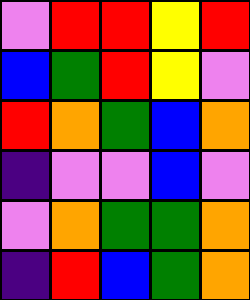[["violet", "red", "red", "yellow", "red"], ["blue", "green", "red", "yellow", "violet"], ["red", "orange", "green", "blue", "orange"], ["indigo", "violet", "violet", "blue", "violet"], ["violet", "orange", "green", "green", "orange"], ["indigo", "red", "blue", "green", "orange"]]